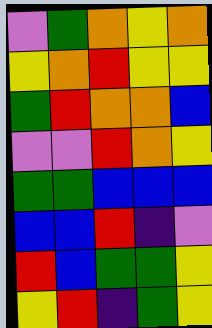[["violet", "green", "orange", "yellow", "orange"], ["yellow", "orange", "red", "yellow", "yellow"], ["green", "red", "orange", "orange", "blue"], ["violet", "violet", "red", "orange", "yellow"], ["green", "green", "blue", "blue", "blue"], ["blue", "blue", "red", "indigo", "violet"], ["red", "blue", "green", "green", "yellow"], ["yellow", "red", "indigo", "green", "yellow"]]